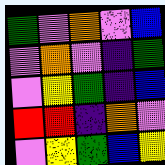[["green", "violet", "orange", "violet", "blue"], ["violet", "orange", "violet", "indigo", "green"], ["violet", "yellow", "green", "indigo", "blue"], ["red", "red", "indigo", "orange", "violet"], ["violet", "yellow", "green", "blue", "yellow"]]